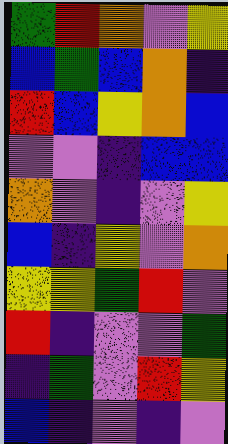[["green", "red", "orange", "violet", "yellow"], ["blue", "green", "blue", "orange", "indigo"], ["red", "blue", "yellow", "orange", "blue"], ["violet", "violet", "indigo", "blue", "blue"], ["orange", "violet", "indigo", "violet", "yellow"], ["blue", "indigo", "yellow", "violet", "orange"], ["yellow", "yellow", "green", "red", "violet"], ["red", "indigo", "violet", "violet", "green"], ["indigo", "green", "violet", "red", "yellow"], ["blue", "indigo", "violet", "indigo", "violet"]]